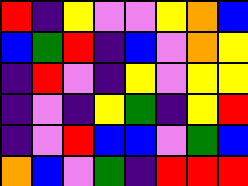[["red", "indigo", "yellow", "violet", "violet", "yellow", "orange", "blue"], ["blue", "green", "red", "indigo", "blue", "violet", "orange", "yellow"], ["indigo", "red", "violet", "indigo", "yellow", "violet", "yellow", "yellow"], ["indigo", "violet", "indigo", "yellow", "green", "indigo", "yellow", "red"], ["indigo", "violet", "red", "blue", "blue", "violet", "green", "blue"], ["orange", "blue", "violet", "green", "indigo", "red", "red", "red"]]